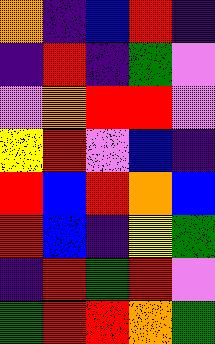[["orange", "indigo", "blue", "red", "indigo"], ["indigo", "red", "indigo", "green", "violet"], ["violet", "orange", "red", "red", "violet"], ["yellow", "red", "violet", "blue", "indigo"], ["red", "blue", "red", "orange", "blue"], ["red", "blue", "indigo", "yellow", "green"], ["indigo", "red", "green", "red", "violet"], ["green", "red", "red", "orange", "green"]]